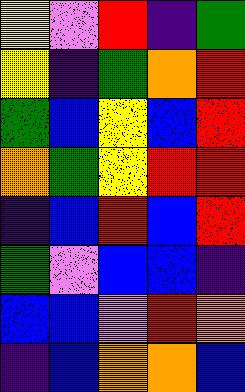[["yellow", "violet", "red", "indigo", "green"], ["yellow", "indigo", "green", "orange", "red"], ["green", "blue", "yellow", "blue", "red"], ["orange", "green", "yellow", "red", "red"], ["indigo", "blue", "red", "blue", "red"], ["green", "violet", "blue", "blue", "indigo"], ["blue", "blue", "violet", "red", "orange"], ["indigo", "blue", "orange", "orange", "blue"]]